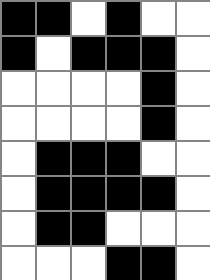[["black", "black", "white", "black", "white", "white"], ["black", "white", "black", "black", "black", "white"], ["white", "white", "white", "white", "black", "white"], ["white", "white", "white", "white", "black", "white"], ["white", "black", "black", "black", "white", "white"], ["white", "black", "black", "black", "black", "white"], ["white", "black", "black", "white", "white", "white"], ["white", "white", "white", "black", "black", "white"]]